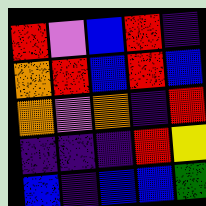[["red", "violet", "blue", "red", "indigo"], ["orange", "red", "blue", "red", "blue"], ["orange", "violet", "orange", "indigo", "red"], ["indigo", "indigo", "indigo", "red", "yellow"], ["blue", "indigo", "blue", "blue", "green"]]